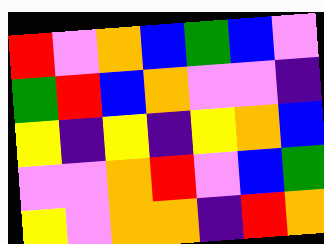[["red", "violet", "orange", "blue", "green", "blue", "violet"], ["green", "red", "blue", "orange", "violet", "violet", "indigo"], ["yellow", "indigo", "yellow", "indigo", "yellow", "orange", "blue"], ["violet", "violet", "orange", "red", "violet", "blue", "green"], ["yellow", "violet", "orange", "orange", "indigo", "red", "orange"]]